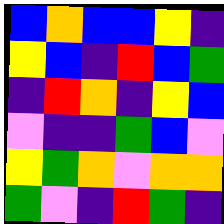[["blue", "orange", "blue", "blue", "yellow", "indigo"], ["yellow", "blue", "indigo", "red", "blue", "green"], ["indigo", "red", "orange", "indigo", "yellow", "blue"], ["violet", "indigo", "indigo", "green", "blue", "violet"], ["yellow", "green", "orange", "violet", "orange", "orange"], ["green", "violet", "indigo", "red", "green", "indigo"]]